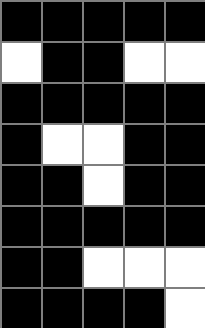[["black", "black", "black", "black", "black"], ["white", "black", "black", "white", "white"], ["black", "black", "black", "black", "black"], ["black", "white", "white", "black", "black"], ["black", "black", "white", "black", "black"], ["black", "black", "black", "black", "black"], ["black", "black", "white", "white", "white"], ["black", "black", "black", "black", "white"]]